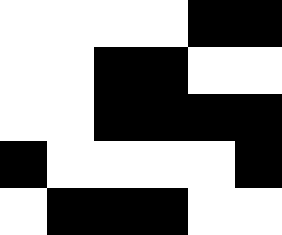[["white", "white", "white", "white", "black", "black"], ["white", "white", "black", "black", "white", "white"], ["white", "white", "black", "black", "black", "black"], ["black", "white", "white", "white", "white", "black"], ["white", "black", "black", "black", "white", "white"]]